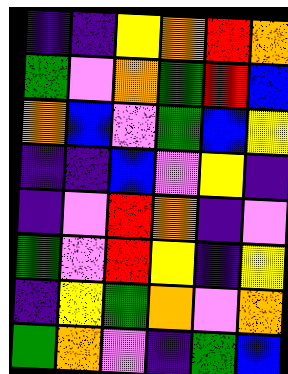[["indigo", "indigo", "yellow", "orange", "red", "orange"], ["green", "violet", "orange", "green", "red", "blue"], ["orange", "blue", "violet", "green", "blue", "yellow"], ["indigo", "indigo", "blue", "violet", "yellow", "indigo"], ["indigo", "violet", "red", "orange", "indigo", "violet"], ["green", "violet", "red", "yellow", "indigo", "yellow"], ["indigo", "yellow", "green", "orange", "violet", "orange"], ["green", "orange", "violet", "indigo", "green", "blue"]]